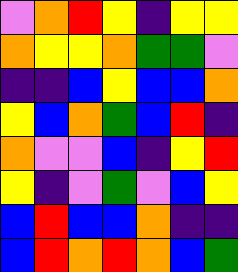[["violet", "orange", "red", "yellow", "indigo", "yellow", "yellow"], ["orange", "yellow", "yellow", "orange", "green", "green", "violet"], ["indigo", "indigo", "blue", "yellow", "blue", "blue", "orange"], ["yellow", "blue", "orange", "green", "blue", "red", "indigo"], ["orange", "violet", "violet", "blue", "indigo", "yellow", "red"], ["yellow", "indigo", "violet", "green", "violet", "blue", "yellow"], ["blue", "red", "blue", "blue", "orange", "indigo", "indigo"], ["blue", "red", "orange", "red", "orange", "blue", "green"]]